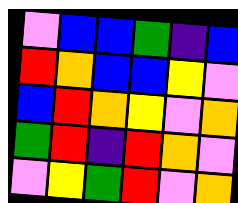[["violet", "blue", "blue", "green", "indigo", "blue"], ["red", "orange", "blue", "blue", "yellow", "violet"], ["blue", "red", "orange", "yellow", "violet", "orange"], ["green", "red", "indigo", "red", "orange", "violet"], ["violet", "yellow", "green", "red", "violet", "orange"]]